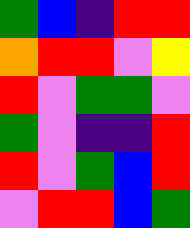[["green", "blue", "indigo", "red", "red"], ["orange", "red", "red", "violet", "yellow"], ["red", "violet", "green", "green", "violet"], ["green", "violet", "indigo", "indigo", "red"], ["red", "violet", "green", "blue", "red"], ["violet", "red", "red", "blue", "green"]]